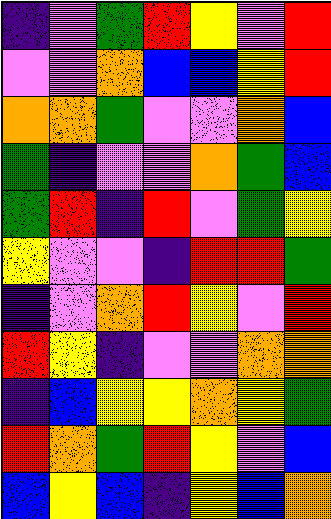[["indigo", "violet", "green", "red", "yellow", "violet", "red"], ["violet", "violet", "orange", "blue", "blue", "yellow", "red"], ["orange", "orange", "green", "violet", "violet", "orange", "blue"], ["green", "indigo", "violet", "violet", "orange", "green", "blue"], ["green", "red", "indigo", "red", "violet", "green", "yellow"], ["yellow", "violet", "violet", "indigo", "red", "red", "green"], ["indigo", "violet", "orange", "red", "yellow", "violet", "red"], ["red", "yellow", "indigo", "violet", "violet", "orange", "orange"], ["indigo", "blue", "yellow", "yellow", "orange", "yellow", "green"], ["red", "orange", "green", "red", "yellow", "violet", "blue"], ["blue", "yellow", "blue", "indigo", "yellow", "blue", "orange"]]